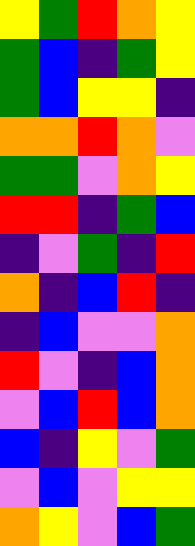[["yellow", "green", "red", "orange", "yellow"], ["green", "blue", "indigo", "green", "yellow"], ["green", "blue", "yellow", "yellow", "indigo"], ["orange", "orange", "red", "orange", "violet"], ["green", "green", "violet", "orange", "yellow"], ["red", "red", "indigo", "green", "blue"], ["indigo", "violet", "green", "indigo", "red"], ["orange", "indigo", "blue", "red", "indigo"], ["indigo", "blue", "violet", "violet", "orange"], ["red", "violet", "indigo", "blue", "orange"], ["violet", "blue", "red", "blue", "orange"], ["blue", "indigo", "yellow", "violet", "green"], ["violet", "blue", "violet", "yellow", "yellow"], ["orange", "yellow", "violet", "blue", "green"]]